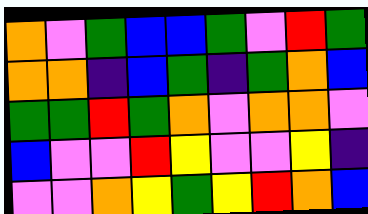[["orange", "violet", "green", "blue", "blue", "green", "violet", "red", "green"], ["orange", "orange", "indigo", "blue", "green", "indigo", "green", "orange", "blue"], ["green", "green", "red", "green", "orange", "violet", "orange", "orange", "violet"], ["blue", "violet", "violet", "red", "yellow", "violet", "violet", "yellow", "indigo"], ["violet", "violet", "orange", "yellow", "green", "yellow", "red", "orange", "blue"]]